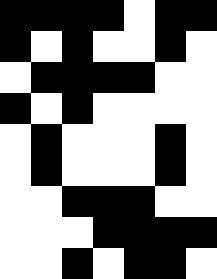[["black", "black", "black", "black", "white", "black", "black"], ["black", "white", "black", "white", "white", "black", "white"], ["white", "black", "black", "black", "black", "white", "white"], ["black", "white", "black", "white", "white", "white", "white"], ["white", "black", "white", "white", "white", "black", "white"], ["white", "black", "white", "white", "white", "black", "white"], ["white", "white", "black", "black", "black", "white", "white"], ["white", "white", "white", "black", "black", "black", "black"], ["white", "white", "black", "white", "black", "black", "white"]]